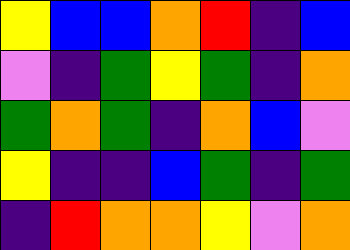[["yellow", "blue", "blue", "orange", "red", "indigo", "blue"], ["violet", "indigo", "green", "yellow", "green", "indigo", "orange"], ["green", "orange", "green", "indigo", "orange", "blue", "violet"], ["yellow", "indigo", "indigo", "blue", "green", "indigo", "green"], ["indigo", "red", "orange", "orange", "yellow", "violet", "orange"]]